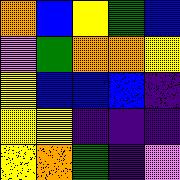[["orange", "blue", "yellow", "green", "blue"], ["violet", "green", "orange", "orange", "yellow"], ["yellow", "blue", "blue", "blue", "indigo"], ["yellow", "yellow", "indigo", "indigo", "indigo"], ["yellow", "orange", "green", "indigo", "violet"]]